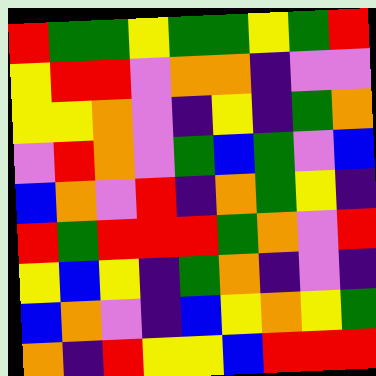[["red", "green", "green", "yellow", "green", "green", "yellow", "green", "red"], ["yellow", "red", "red", "violet", "orange", "orange", "indigo", "violet", "violet"], ["yellow", "yellow", "orange", "violet", "indigo", "yellow", "indigo", "green", "orange"], ["violet", "red", "orange", "violet", "green", "blue", "green", "violet", "blue"], ["blue", "orange", "violet", "red", "indigo", "orange", "green", "yellow", "indigo"], ["red", "green", "red", "red", "red", "green", "orange", "violet", "red"], ["yellow", "blue", "yellow", "indigo", "green", "orange", "indigo", "violet", "indigo"], ["blue", "orange", "violet", "indigo", "blue", "yellow", "orange", "yellow", "green"], ["orange", "indigo", "red", "yellow", "yellow", "blue", "red", "red", "red"]]